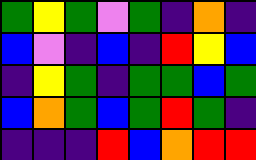[["green", "yellow", "green", "violet", "green", "indigo", "orange", "indigo"], ["blue", "violet", "indigo", "blue", "indigo", "red", "yellow", "blue"], ["indigo", "yellow", "green", "indigo", "green", "green", "blue", "green"], ["blue", "orange", "green", "blue", "green", "red", "green", "indigo"], ["indigo", "indigo", "indigo", "red", "blue", "orange", "red", "red"]]